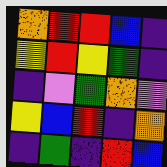[["orange", "red", "red", "blue", "indigo"], ["yellow", "red", "yellow", "green", "indigo"], ["indigo", "violet", "green", "orange", "violet"], ["yellow", "blue", "red", "indigo", "orange"], ["indigo", "green", "indigo", "red", "blue"]]